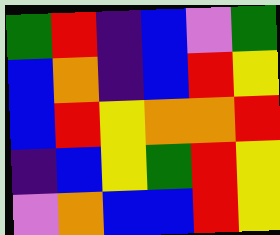[["green", "red", "indigo", "blue", "violet", "green"], ["blue", "orange", "indigo", "blue", "red", "yellow"], ["blue", "red", "yellow", "orange", "orange", "red"], ["indigo", "blue", "yellow", "green", "red", "yellow"], ["violet", "orange", "blue", "blue", "red", "yellow"]]